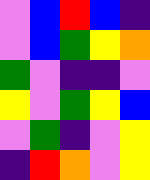[["violet", "blue", "red", "blue", "indigo"], ["violet", "blue", "green", "yellow", "orange"], ["green", "violet", "indigo", "indigo", "violet"], ["yellow", "violet", "green", "yellow", "blue"], ["violet", "green", "indigo", "violet", "yellow"], ["indigo", "red", "orange", "violet", "yellow"]]